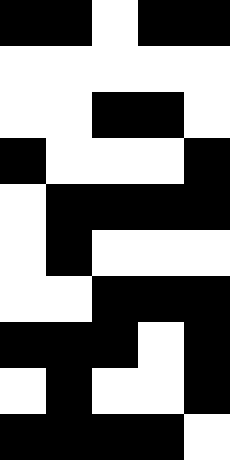[["black", "black", "white", "black", "black"], ["white", "white", "white", "white", "white"], ["white", "white", "black", "black", "white"], ["black", "white", "white", "white", "black"], ["white", "black", "black", "black", "black"], ["white", "black", "white", "white", "white"], ["white", "white", "black", "black", "black"], ["black", "black", "black", "white", "black"], ["white", "black", "white", "white", "black"], ["black", "black", "black", "black", "white"]]